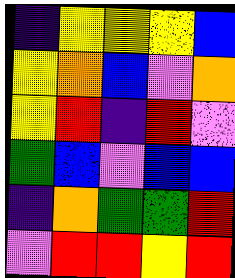[["indigo", "yellow", "yellow", "yellow", "blue"], ["yellow", "orange", "blue", "violet", "orange"], ["yellow", "red", "indigo", "red", "violet"], ["green", "blue", "violet", "blue", "blue"], ["indigo", "orange", "green", "green", "red"], ["violet", "red", "red", "yellow", "red"]]